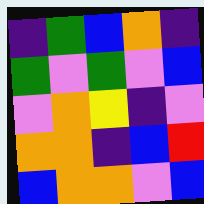[["indigo", "green", "blue", "orange", "indigo"], ["green", "violet", "green", "violet", "blue"], ["violet", "orange", "yellow", "indigo", "violet"], ["orange", "orange", "indigo", "blue", "red"], ["blue", "orange", "orange", "violet", "blue"]]